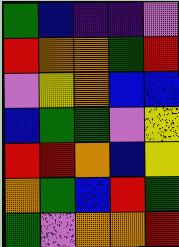[["green", "blue", "indigo", "indigo", "violet"], ["red", "orange", "orange", "green", "red"], ["violet", "yellow", "orange", "blue", "blue"], ["blue", "green", "green", "violet", "yellow"], ["red", "red", "orange", "blue", "yellow"], ["orange", "green", "blue", "red", "green"], ["green", "violet", "orange", "orange", "red"]]